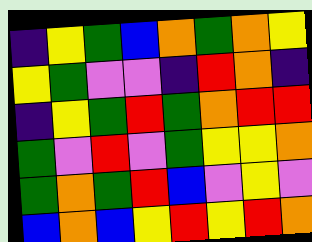[["indigo", "yellow", "green", "blue", "orange", "green", "orange", "yellow"], ["yellow", "green", "violet", "violet", "indigo", "red", "orange", "indigo"], ["indigo", "yellow", "green", "red", "green", "orange", "red", "red"], ["green", "violet", "red", "violet", "green", "yellow", "yellow", "orange"], ["green", "orange", "green", "red", "blue", "violet", "yellow", "violet"], ["blue", "orange", "blue", "yellow", "red", "yellow", "red", "orange"]]